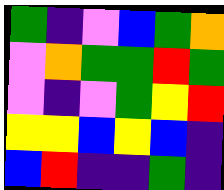[["green", "indigo", "violet", "blue", "green", "orange"], ["violet", "orange", "green", "green", "red", "green"], ["violet", "indigo", "violet", "green", "yellow", "red"], ["yellow", "yellow", "blue", "yellow", "blue", "indigo"], ["blue", "red", "indigo", "indigo", "green", "indigo"]]